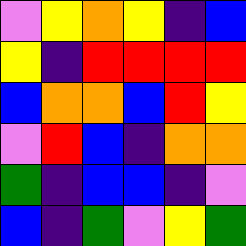[["violet", "yellow", "orange", "yellow", "indigo", "blue"], ["yellow", "indigo", "red", "red", "red", "red"], ["blue", "orange", "orange", "blue", "red", "yellow"], ["violet", "red", "blue", "indigo", "orange", "orange"], ["green", "indigo", "blue", "blue", "indigo", "violet"], ["blue", "indigo", "green", "violet", "yellow", "green"]]